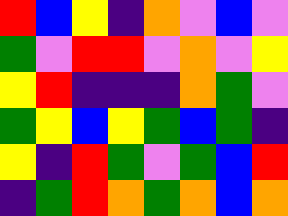[["red", "blue", "yellow", "indigo", "orange", "violet", "blue", "violet"], ["green", "violet", "red", "red", "violet", "orange", "violet", "yellow"], ["yellow", "red", "indigo", "indigo", "indigo", "orange", "green", "violet"], ["green", "yellow", "blue", "yellow", "green", "blue", "green", "indigo"], ["yellow", "indigo", "red", "green", "violet", "green", "blue", "red"], ["indigo", "green", "red", "orange", "green", "orange", "blue", "orange"]]